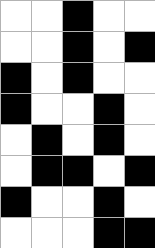[["white", "white", "black", "white", "white"], ["white", "white", "black", "white", "black"], ["black", "white", "black", "white", "white"], ["black", "white", "white", "black", "white"], ["white", "black", "white", "black", "white"], ["white", "black", "black", "white", "black"], ["black", "white", "white", "black", "white"], ["white", "white", "white", "black", "black"]]